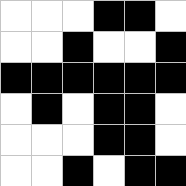[["white", "white", "white", "black", "black", "white"], ["white", "white", "black", "white", "white", "black"], ["black", "black", "black", "black", "black", "black"], ["white", "black", "white", "black", "black", "white"], ["white", "white", "white", "black", "black", "white"], ["white", "white", "black", "white", "black", "black"]]